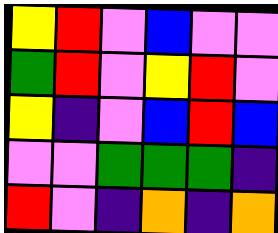[["yellow", "red", "violet", "blue", "violet", "violet"], ["green", "red", "violet", "yellow", "red", "violet"], ["yellow", "indigo", "violet", "blue", "red", "blue"], ["violet", "violet", "green", "green", "green", "indigo"], ["red", "violet", "indigo", "orange", "indigo", "orange"]]